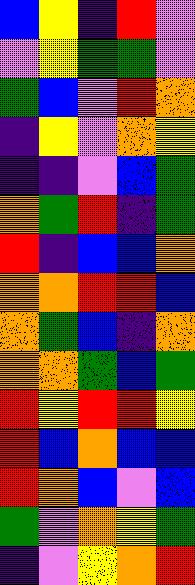[["blue", "yellow", "indigo", "red", "violet"], ["violet", "yellow", "green", "green", "violet"], ["green", "blue", "violet", "red", "orange"], ["indigo", "yellow", "violet", "orange", "yellow"], ["indigo", "indigo", "violet", "blue", "green"], ["orange", "green", "red", "indigo", "green"], ["red", "indigo", "blue", "blue", "orange"], ["orange", "orange", "red", "red", "blue"], ["orange", "green", "blue", "indigo", "orange"], ["orange", "orange", "green", "blue", "green"], ["red", "yellow", "red", "red", "yellow"], ["red", "blue", "orange", "blue", "blue"], ["red", "orange", "blue", "violet", "blue"], ["green", "violet", "orange", "yellow", "green"], ["indigo", "violet", "yellow", "orange", "red"]]